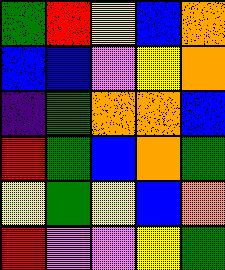[["green", "red", "yellow", "blue", "orange"], ["blue", "blue", "violet", "yellow", "orange"], ["indigo", "green", "orange", "orange", "blue"], ["red", "green", "blue", "orange", "green"], ["yellow", "green", "yellow", "blue", "orange"], ["red", "violet", "violet", "yellow", "green"]]